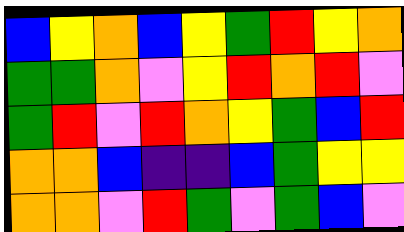[["blue", "yellow", "orange", "blue", "yellow", "green", "red", "yellow", "orange"], ["green", "green", "orange", "violet", "yellow", "red", "orange", "red", "violet"], ["green", "red", "violet", "red", "orange", "yellow", "green", "blue", "red"], ["orange", "orange", "blue", "indigo", "indigo", "blue", "green", "yellow", "yellow"], ["orange", "orange", "violet", "red", "green", "violet", "green", "blue", "violet"]]